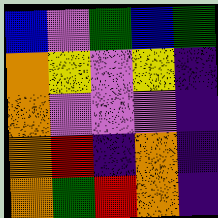[["blue", "violet", "green", "blue", "green"], ["orange", "yellow", "violet", "yellow", "indigo"], ["orange", "violet", "violet", "violet", "indigo"], ["orange", "red", "indigo", "orange", "indigo"], ["orange", "green", "red", "orange", "indigo"]]